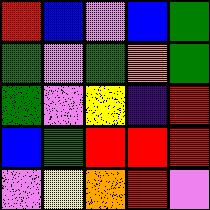[["red", "blue", "violet", "blue", "green"], ["green", "violet", "green", "orange", "green"], ["green", "violet", "yellow", "indigo", "red"], ["blue", "green", "red", "red", "red"], ["violet", "yellow", "orange", "red", "violet"]]